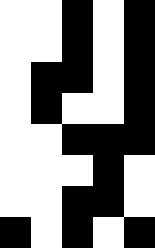[["white", "white", "black", "white", "black"], ["white", "white", "black", "white", "black"], ["white", "black", "black", "white", "black"], ["white", "black", "white", "white", "black"], ["white", "white", "black", "black", "black"], ["white", "white", "white", "black", "white"], ["white", "white", "black", "black", "white"], ["black", "white", "black", "white", "black"]]